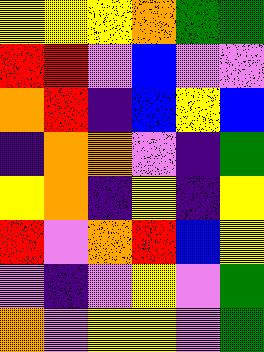[["yellow", "yellow", "yellow", "orange", "green", "green"], ["red", "red", "violet", "blue", "violet", "violet"], ["orange", "red", "indigo", "blue", "yellow", "blue"], ["indigo", "orange", "orange", "violet", "indigo", "green"], ["yellow", "orange", "indigo", "yellow", "indigo", "yellow"], ["red", "violet", "orange", "red", "blue", "yellow"], ["violet", "indigo", "violet", "yellow", "violet", "green"], ["orange", "violet", "yellow", "yellow", "violet", "green"]]